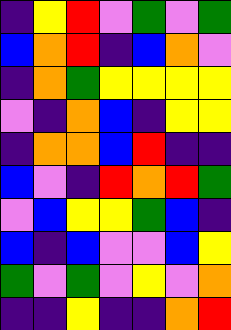[["indigo", "yellow", "red", "violet", "green", "violet", "green"], ["blue", "orange", "red", "indigo", "blue", "orange", "violet"], ["indigo", "orange", "green", "yellow", "yellow", "yellow", "yellow"], ["violet", "indigo", "orange", "blue", "indigo", "yellow", "yellow"], ["indigo", "orange", "orange", "blue", "red", "indigo", "indigo"], ["blue", "violet", "indigo", "red", "orange", "red", "green"], ["violet", "blue", "yellow", "yellow", "green", "blue", "indigo"], ["blue", "indigo", "blue", "violet", "violet", "blue", "yellow"], ["green", "violet", "green", "violet", "yellow", "violet", "orange"], ["indigo", "indigo", "yellow", "indigo", "indigo", "orange", "red"]]